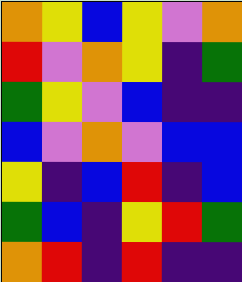[["orange", "yellow", "blue", "yellow", "violet", "orange"], ["red", "violet", "orange", "yellow", "indigo", "green"], ["green", "yellow", "violet", "blue", "indigo", "indigo"], ["blue", "violet", "orange", "violet", "blue", "blue"], ["yellow", "indigo", "blue", "red", "indigo", "blue"], ["green", "blue", "indigo", "yellow", "red", "green"], ["orange", "red", "indigo", "red", "indigo", "indigo"]]